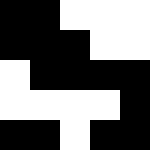[["black", "black", "white", "white", "white"], ["black", "black", "black", "white", "white"], ["white", "black", "black", "black", "black"], ["white", "white", "white", "white", "black"], ["black", "black", "white", "black", "black"]]